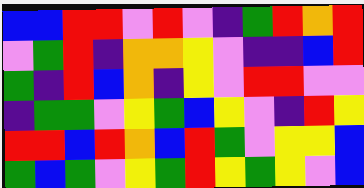[["blue", "blue", "red", "red", "violet", "red", "violet", "indigo", "green", "red", "orange", "red"], ["violet", "green", "red", "indigo", "orange", "orange", "yellow", "violet", "indigo", "indigo", "blue", "red"], ["green", "indigo", "red", "blue", "orange", "indigo", "yellow", "violet", "red", "red", "violet", "violet"], ["indigo", "green", "green", "violet", "yellow", "green", "blue", "yellow", "violet", "indigo", "red", "yellow"], ["red", "red", "blue", "red", "orange", "blue", "red", "green", "violet", "yellow", "yellow", "blue"], ["green", "blue", "green", "violet", "yellow", "green", "red", "yellow", "green", "yellow", "violet", "blue"]]